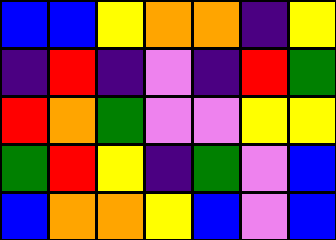[["blue", "blue", "yellow", "orange", "orange", "indigo", "yellow"], ["indigo", "red", "indigo", "violet", "indigo", "red", "green"], ["red", "orange", "green", "violet", "violet", "yellow", "yellow"], ["green", "red", "yellow", "indigo", "green", "violet", "blue"], ["blue", "orange", "orange", "yellow", "blue", "violet", "blue"]]